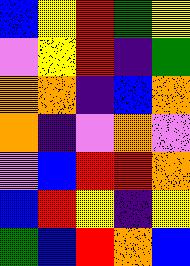[["blue", "yellow", "red", "green", "yellow"], ["violet", "yellow", "red", "indigo", "green"], ["orange", "orange", "indigo", "blue", "orange"], ["orange", "indigo", "violet", "orange", "violet"], ["violet", "blue", "red", "red", "orange"], ["blue", "red", "yellow", "indigo", "yellow"], ["green", "blue", "red", "orange", "blue"]]